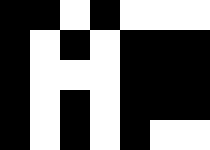[["black", "black", "white", "black", "white", "white", "white"], ["black", "white", "black", "white", "black", "black", "black"], ["black", "white", "white", "white", "black", "black", "black"], ["black", "white", "black", "white", "black", "black", "black"], ["black", "white", "black", "white", "black", "white", "white"]]